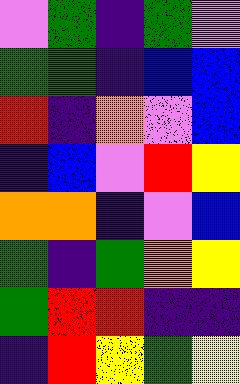[["violet", "green", "indigo", "green", "violet"], ["green", "green", "indigo", "blue", "blue"], ["red", "indigo", "orange", "violet", "blue"], ["indigo", "blue", "violet", "red", "yellow"], ["orange", "orange", "indigo", "violet", "blue"], ["green", "indigo", "green", "orange", "yellow"], ["green", "red", "red", "indigo", "indigo"], ["indigo", "red", "yellow", "green", "yellow"]]